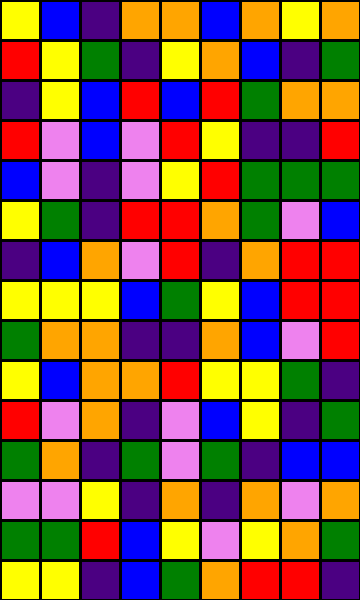[["yellow", "blue", "indigo", "orange", "orange", "blue", "orange", "yellow", "orange"], ["red", "yellow", "green", "indigo", "yellow", "orange", "blue", "indigo", "green"], ["indigo", "yellow", "blue", "red", "blue", "red", "green", "orange", "orange"], ["red", "violet", "blue", "violet", "red", "yellow", "indigo", "indigo", "red"], ["blue", "violet", "indigo", "violet", "yellow", "red", "green", "green", "green"], ["yellow", "green", "indigo", "red", "red", "orange", "green", "violet", "blue"], ["indigo", "blue", "orange", "violet", "red", "indigo", "orange", "red", "red"], ["yellow", "yellow", "yellow", "blue", "green", "yellow", "blue", "red", "red"], ["green", "orange", "orange", "indigo", "indigo", "orange", "blue", "violet", "red"], ["yellow", "blue", "orange", "orange", "red", "yellow", "yellow", "green", "indigo"], ["red", "violet", "orange", "indigo", "violet", "blue", "yellow", "indigo", "green"], ["green", "orange", "indigo", "green", "violet", "green", "indigo", "blue", "blue"], ["violet", "violet", "yellow", "indigo", "orange", "indigo", "orange", "violet", "orange"], ["green", "green", "red", "blue", "yellow", "violet", "yellow", "orange", "green"], ["yellow", "yellow", "indigo", "blue", "green", "orange", "red", "red", "indigo"]]